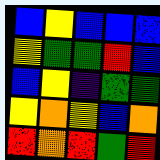[["blue", "yellow", "blue", "blue", "blue"], ["yellow", "green", "green", "red", "blue"], ["blue", "yellow", "indigo", "green", "green"], ["yellow", "orange", "yellow", "blue", "orange"], ["red", "orange", "red", "green", "red"]]